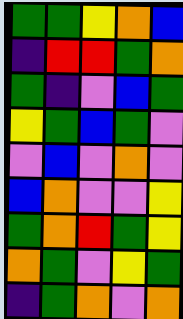[["green", "green", "yellow", "orange", "blue"], ["indigo", "red", "red", "green", "orange"], ["green", "indigo", "violet", "blue", "green"], ["yellow", "green", "blue", "green", "violet"], ["violet", "blue", "violet", "orange", "violet"], ["blue", "orange", "violet", "violet", "yellow"], ["green", "orange", "red", "green", "yellow"], ["orange", "green", "violet", "yellow", "green"], ["indigo", "green", "orange", "violet", "orange"]]